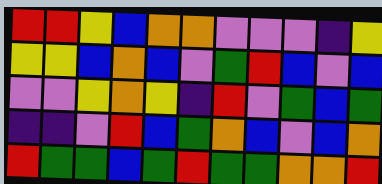[["red", "red", "yellow", "blue", "orange", "orange", "violet", "violet", "violet", "indigo", "yellow"], ["yellow", "yellow", "blue", "orange", "blue", "violet", "green", "red", "blue", "violet", "blue"], ["violet", "violet", "yellow", "orange", "yellow", "indigo", "red", "violet", "green", "blue", "green"], ["indigo", "indigo", "violet", "red", "blue", "green", "orange", "blue", "violet", "blue", "orange"], ["red", "green", "green", "blue", "green", "red", "green", "green", "orange", "orange", "red"]]